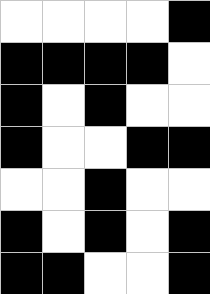[["white", "white", "white", "white", "black"], ["black", "black", "black", "black", "white"], ["black", "white", "black", "white", "white"], ["black", "white", "white", "black", "black"], ["white", "white", "black", "white", "white"], ["black", "white", "black", "white", "black"], ["black", "black", "white", "white", "black"]]